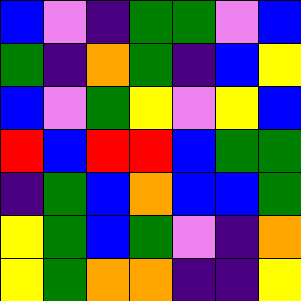[["blue", "violet", "indigo", "green", "green", "violet", "blue"], ["green", "indigo", "orange", "green", "indigo", "blue", "yellow"], ["blue", "violet", "green", "yellow", "violet", "yellow", "blue"], ["red", "blue", "red", "red", "blue", "green", "green"], ["indigo", "green", "blue", "orange", "blue", "blue", "green"], ["yellow", "green", "blue", "green", "violet", "indigo", "orange"], ["yellow", "green", "orange", "orange", "indigo", "indigo", "yellow"]]